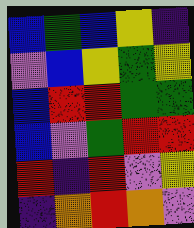[["blue", "green", "blue", "yellow", "indigo"], ["violet", "blue", "yellow", "green", "yellow"], ["blue", "red", "red", "green", "green"], ["blue", "violet", "green", "red", "red"], ["red", "indigo", "red", "violet", "yellow"], ["indigo", "orange", "red", "orange", "violet"]]